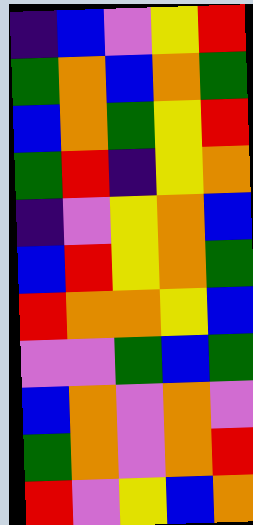[["indigo", "blue", "violet", "yellow", "red"], ["green", "orange", "blue", "orange", "green"], ["blue", "orange", "green", "yellow", "red"], ["green", "red", "indigo", "yellow", "orange"], ["indigo", "violet", "yellow", "orange", "blue"], ["blue", "red", "yellow", "orange", "green"], ["red", "orange", "orange", "yellow", "blue"], ["violet", "violet", "green", "blue", "green"], ["blue", "orange", "violet", "orange", "violet"], ["green", "orange", "violet", "orange", "red"], ["red", "violet", "yellow", "blue", "orange"]]